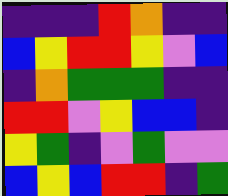[["indigo", "indigo", "indigo", "red", "orange", "indigo", "indigo"], ["blue", "yellow", "red", "red", "yellow", "violet", "blue"], ["indigo", "orange", "green", "green", "green", "indigo", "indigo"], ["red", "red", "violet", "yellow", "blue", "blue", "indigo"], ["yellow", "green", "indigo", "violet", "green", "violet", "violet"], ["blue", "yellow", "blue", "red", "red", "indigo", "green"]]